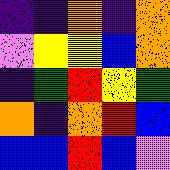[["indigo", "indigo", "orange", "indigo", "orange"], ["violet", "yellow", "yellow", "blue", "orange"], ["indigo", "green", "red", "yellow", "green"], ["orange", "indigo", "orange", "red", "blue"], ["blue", "blue", "red", "blue", "violet"]]